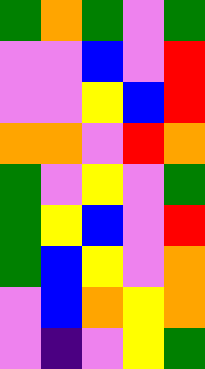[["green", "orange", "green", "violet", "green"], ["violet", "violet", "blue", "violet", "red"], ["violet", "violet", "yellow", "blue", "red"], ["orange", "orange", "violet", "red", "orange"], ["green", "violet", "yellow", "violet", "green"], ["green", "yellow", "blue", "violet", "red"], ["green", "blue", "yellow", "violet", "orange"], ["violet", "blue", "orange", "yellow", "orange"], ["violet", "indigo", "violet", "yellow", "green"]]